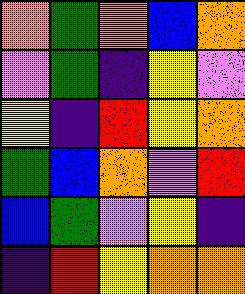[["orange", "green", "orange", "blue", "orange"], ["violet", "green", "indigo", "yellow", "violet"], ["yellow", "indigo", "red", "yellow", "orange"], ["green", "blue", "orange", "violet", "red"], ["blue", "green", "violet", "yellow", "indigo"], ["indigo", "red", "yellow", "orange", "orange"]]